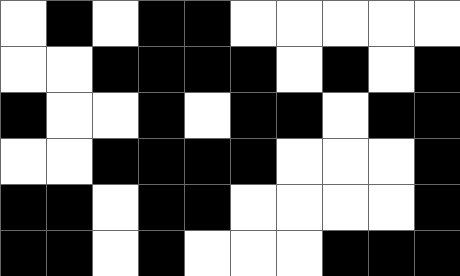[["white", "black", "white", "black", "black", "white", "white", "white", "white", "white"], ["white", "white", "black", "black", "black", "black", "white", "black", "white", "black"], ["black", "white", "white", "black", "white", "black", "black", "white", "black", "black"], ["white", "white", "black", "black", "black", "black", "white", "white", "white", "black"], ["black", "black", "white", "black", "black", "white", "white", "white", "white", "black"], ["black", "black", "white", "black", "white", "white", "white", "black", "black", "black"]]